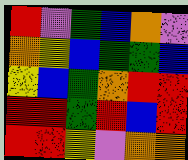[["red", "violet", "green", "blue", "orange", "violet"], ["orange", "yellow", "blue", "green", "green", "blue"], ["yellow", "blue", "green", "orange", "red", "red"], ["red", "red", "green", "red", "blue", "red"], ["red", "red", "yellow", "violet", "orange", "orange"]]